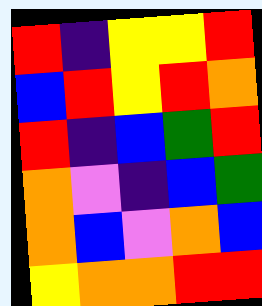[["red", "indigo", "yellow", "yellow", "red"], ["blue", "red", "yellow", "red", "orange"], ["red", "indigo", "blue", "green", "red"], ["orange", "violet", "indigo", "blue", "green"], ["orange", "blue", "violet", "orange", "blue"], ["yellow", "orange", "orange", "red", "red"]]